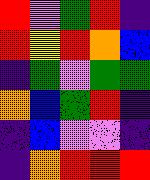[["red", "violet", "green", "red", "indigo"], ["red", "yellow", "red", "orange", "blue"], ["indigo", "green", "violet", "green", "green"], ["orange", "blue", "green", "red", "indigo"], ["indigo", "blue", "violet", "violet", "indigo"], ["indigo", "orange", "red", "red", "red"]]